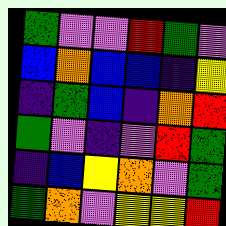[["green", "violet", "violet", "red", "green", "violet"], ["blue", "orange", "blue", "blue", "indigo", "yellow"], ["indigo", "green", "blue", "indigo", "orange", "red"], ["green", "violet", "indigo", "violet", "red", "green"], ["indigo", "blue", "yellow", "orange", "violet", "green"], ["green", "orange", "violet", "yellow", "yellow", "red"]]